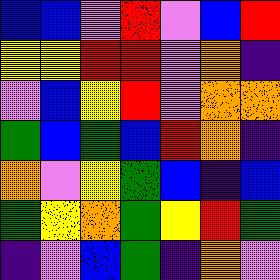[["blue", "blue", "violet", "red", "violet", "blue", "red"], ["yellow", "yellow", "red", "red", "violet", "orange", "indigo"], ["violet", "blue", "yellow", "red", "violet", "orange", "orange"], ["green", "blue", "green", "blue", "red", "orange", "indigo"], ["orange", "violet", "yellow", "green", "blue", "indigo", "blue"], ["green", "yellow", "orange", "green", "yellow", "red", "green"], ["indigo", "violet", "blue", "green", "indigo", "orange", "violet"]]